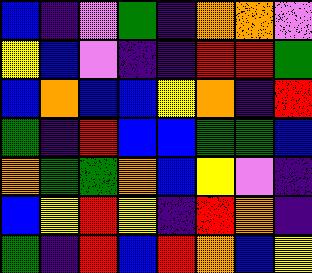[["blue", "indigo", "violet", "green", "indigo", "orange", "orange", "violet"], ["yellow", "blue", "violet", "indigo", "indigo", "red", "red", "green"], ["blue", "orange", "blue", "blue", "yellow", "orange", "indigo", "red"], ["green", "indigo", "red", "blue", "blue", "green", "green", "blue"], ["orange", "green", "green", "orange", "blue", "yellow", "violet", "indigo"], ["blue", "yellow", "red", "yellow", "indigo", "red", "orange", "indigo"], ["green", "indigo", "red", "blue", "red", "orange", "blue", "yellow"]]